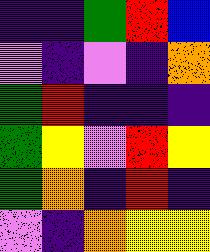[["indigo", "indigo", "green", "red", "blue"], ["violet", "indigo", "violet", "indigo", "orange"], ["green", "red", "indigo", "indigo", "indigo"], ["green", "yellow", "violet", "red", "yellow"], ["green", "orange", "indigo", "red", "indigo"], ["violet", "indigo", "orange", "yellow", "yellow"]]